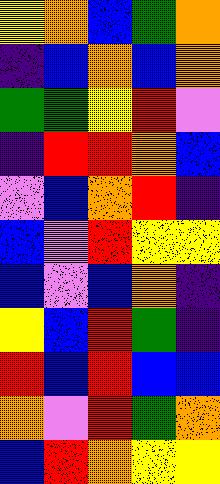[["yellow", "orange", "blue", "green", "orange"], ["indigo", "blue", "orange", "blue", "orange"], ["green", "green", "yellow", "red", "violet"], ["indigo", "red", "red", "orange", "blue"], ["violet", "blue", "orange", "red", "indigo"], ["blue", "violet", "red", "yellow", "yellow"], ["blue", "violet", "blue", "orange", "indigo"], ["yellow", "blue", "red", "green", "indigo"], ["red", "blue", "red", "blue", "blue"], ["orange", "violet", "red", "green", "orange"], ["blue", "red", "orange", "yellow", "yellow"]]